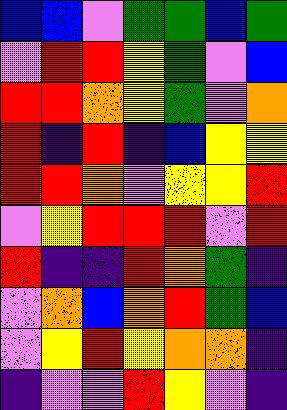[["blue", "blue", "violet", "green", "green", "blue", "green"], ["violet", "red", "red", "yellow", "green", "violet", "blue"], ["red", "red", "orange", "yellow", "green", "violet", "orange"], ["red", "indigo", "red", "indigo", "blue", "yellow", "yellow"], ["red", "red", "orange", "violet", "yellow", "yellow", "red"], ["violet", "yellow", "red", "red", "red", "violet", "red"], ["red", "indigo", "indigo", "red", "orange", "green", "indigo"], ["violet", "orange", "blue", "orange", "red", "green", "blue"], ["violet", "yellow", "red", "yellow", "orange", "orange", "indigo"], ["indigo", "violet", "violet", "red", "yellow", "violet", "indigo"]]